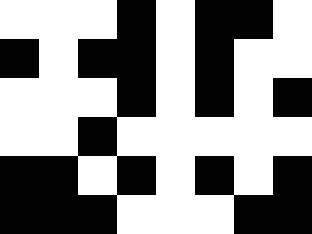[["white", "white", "white", "black", "white", "black", "black", "white"], ["black", "white", "black", "black", "white", "black", "white", "white"], ["white", "white", "white", "black", "white", "black", "white", "black"], ["white", "white", "black", "white", "white", "white", "white", "white"], ["black", "black", "white", "black", "white", "black", "white", "black"], ["black", "black", "black", "white", "white", "white", "black", "black"]]